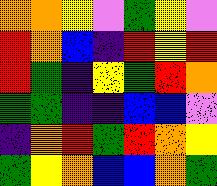[["orange", "orange", "yellow", "violet", "green", "yellow", "violet"], ["red", "orange", "blue", "indigo", "red", "yellow", "red"], ["red", "green", "indigo", "yellow", "green", "red", "orange"], ["green", "green", "indigo", "indigo", "blue", "blue", "violet"], ["indigo", "orange", "red", "green", "red", "orange", "yellow"], ["green", "yellow", "orange", "blue", "blue", "orange", "green"]]